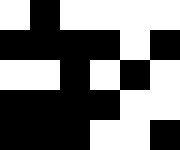[["white", "black", "white", "white", "white", "white"], ["black", "black", "black", "black", "white", "black"], ["white", "white", "black", "white", "black", "white"], ["black", "black", "black", "black", "white", "white"], ["black", "black", "black", "white", "white", "black"]]